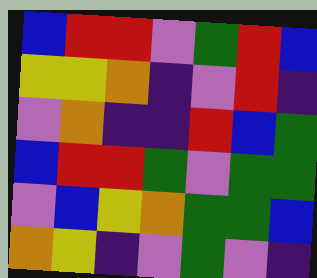[["blue", "red", "red", "violet", "green", "red", "blue"], ["yellow", "yellow", "orange", "indigo", "violet", "red", "indigo"], ["violet", "orange", "indigo", "indigo", "red", "blue", "green"], ["blue", "red", "red", "green", "violet", "green", "green"], ["violet", "blue", "yellow", "orange", "green", "green", "blue"], ["orange", "yellow", "indigo", "violet", "green", "violet", "indigo"]]